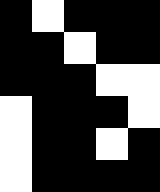[["black", "white", "black", "black", "black"], ["black", "black", "white", "black", "black"], ["black", "black", "black", "white", "white"], ["white", "black", "black", "black", "white"], ["white", "black", "black", "white", "black"], ["white", "black", "black", "black", "black"]]